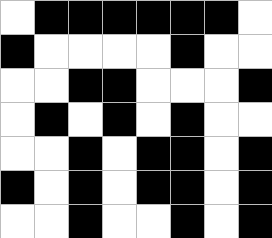[["white", "black", "black", "black", "black", "black", "black", "white"], ["black", "white", "white", "white", "white", "black", "white", "white"], ["white", "white", "black", "black", "white", "white", "white", "black"], ["white", "black", "white", "black", "white", "black", "white", "white"], ["white", "white", "black", "white", "black", "black", "white", "black"], ["black", "white", "black", "white", "black", "black", "white", "black"], ["white", "white", "black", "white", "white", "black", "white", "black"]]